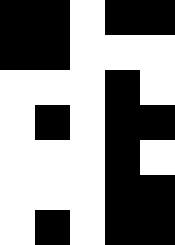[["black", "black", "white", "black", "black"], ["black", "black", "white", "white", "white"], ["white", "white", "white", "black", "white"], ["white", "black", "white", "black", "black"], ["white", "white", "white", "black", "white"], ["white", "white", "white", "black", "black"], ["white", "black", "white", "black", "black"]]